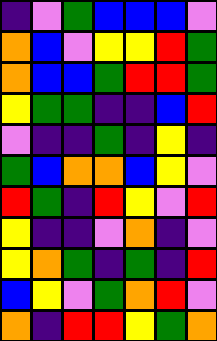[["indigo", "violet", "green", "blue", "blue", "blue", "violet"], ["orange", "blue", "violet", "yellow", "yellow", "red", "green"], ["orange", "blue", "blue", "green", "red", "red", "green"], ["yellow", "green", "green", "indigo", "indigo", "blue", "red"], ["violet", "indigo", "indigo", "green", "indigo", "yellow", "indigo"], ["green", "blue", "orange", "orange", "blue", "yellow", "violet"], ["red", "green", "indigo", "red", "yellow", "violet", "red"], ["yellow", "indigo", "indigo", "violet", "orange", "indigo", "violet"], ["yellow", "orange", "green", "indigo", "green", "indigo", "red"], ["blue", "yellow", "violet", "green", "orange", "red", "violet"], ["orange", "indigo", "red", "red", "yellow", "green", "orange"]]